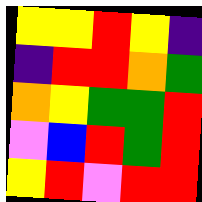[["yellow", "yellow", "red", "yellow", "indigo"], ["indigo", "red", "red", "orange", "green"], ["orange", "yellow", "green", "green", "red"], ["violet", "blue", "red", "green", "red"], ["yellow", "red", "violet", "red", "red"]]